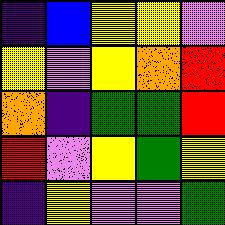[["indigo", "blue", "yellow", "yellow", "violet"], ["yellow", "violet", "yellow", "orange", "red"], ["orange", "indigo", "green", "green", "red"], ["red", "violet", "yellow", "green", "yellow"], ["indigo", "yellow", "violet", "violet", "green"]]